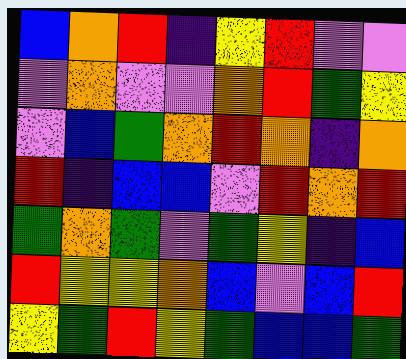[["blue", "orange", "red", "indigo", "yellow", "red", "violet", "violet"], ["violet", "orange", "violet", "violet", "orange", "red", "green", "yellow"], ["violet", "blue", "green", "orange", "red", "orange", "indigo", "orange"], ["red", "indigo", "blue", "blue", "violet", "red", "orange", "red"], ["green", "orange", "green", "violet", "green", "yellow", "indigo", "blue"], ["red", "yellow", "yellow", "orange", "blue", "violet", "blue", "red"], ["yellow", "green", "red", "yellow", "green", "blue", "blue", "green"]]